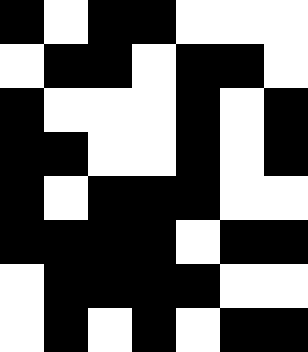[["black", "white", "black", "black", "white", "white", "white"], ["white", "black", "black", "white", "black", "black", "white"], ["black", "white", "white", "white", "black", "white", "black"], ["black", "black", "white", "white", "black", "white", "black"], ["black", "white", "black", "black", "black", "white", "white"], ["black", "black", "black", "black", "white", "black", "black"], ["white", "black", "black", "black", "black", "white", "white"], ["white", "black", "white", "black", "white", "black", "black"]]